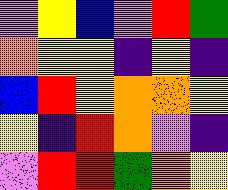[["violet", "yellow", "blue", "violet", "red", "green"], ["orange", "yellow", "yellow", "indigo", "yellow", "indigo"], ["blue", "red", "yellow", "orange", "orange", "yellow"], ["yellow", "indigo", "red", "orange", "violet", "indigo"], ["violet", "red", "red", "green", "orange", "yellow"]]